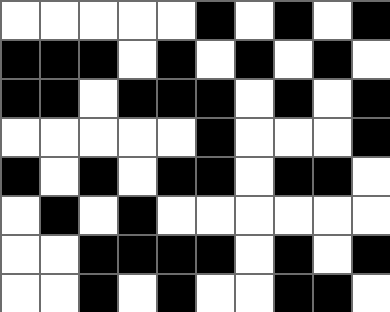[["white", "white", "white", "white", "white", "black", "white", "black", "white", "black"], ["black", "black", "black", "white", "black", "white", "black", "white", "black", "white"], ["black", "black", "white", "black", "black", "black", "white", "black", "white", "black"], ["white", "white", "white", "white", "white", "black", "white", "white", "white", "black"], ["black", "white", "black", "white", "black", "black", "white", "black", "black", "white"], ["white", "black", "white", "black", "white", "white", "white", "white", "white", "white"], ["white", "white", "black", "black", "black", "black", "white", "black", "white", "black"], ["white", "white", "black", "white", "black", "white", "white", "black", "black", "white"]]